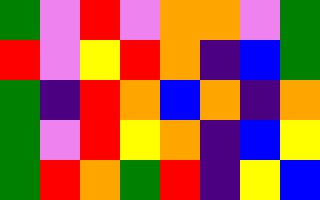[["green", "violet", "red", "violet", "orange", "orange", "violet", "green"], ["red", "violet", "yellow", "red", "orange", "indigo", "blue", "green"], ["green", "indigo", "red", "orange", "blue", "orange", "indigo", "orange"], ["green", "violet", "red", "yellow", "orange", "indigo", "blue", "yellow"], ["green", "red", "orange", "green", "red", "indigo", "yellow", "blue"]]